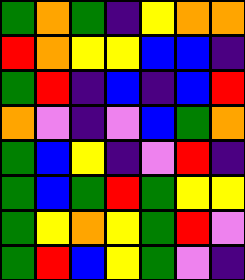[["green", "orange", "green", "indigo", "yellow", "orange", "orange"], ["red", "orange", "yellow", "yellow", "blue", "blue", "indigo"], ["green", "red", "indigo", "blue", "indigo", "blue", "red"], ["orange", "violet", "indigo", "violet", "blue", "green", "orange"], ["green", "blue", "yellow", "indigo", "violet", "red", "indigo"], ["green", "blue", "green", "red", "green", "yellow", "yellow"], ["green", "yellow", "orange", "yellow", "green", "red", "violet"], ["green", "red", "blue", "yellow", "green", "violet", "indigo"]]